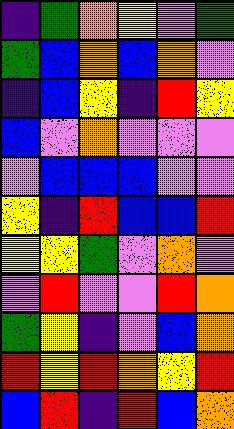[["indigo", "green", "orange", "yellow", "violet", "green"], ["green", "blue", "orange", "blue", "orange", "violet"], ["indigo", "blue", "yellow", "indigo", "red", "yellow"], ["blue", "violet", "orange", "violet", "violet", "violet"], ["violet", "blue", "blue", "blue", "violet", "violet"], ["yellow", "indigo", "red", "blue", "blue", "red"], ["yellow", "yellow", "green", "violet", "orange", "violet"], ["violet", "red", "violet", "violet", "red", "orange"], ["green", "yellow", "indigo", "violet", "blue", "orange"], ["red", "yellow", "red", "orange", "yellow", "red"], ["blue", "red", "indigo", "red", "blue", "orange"]]